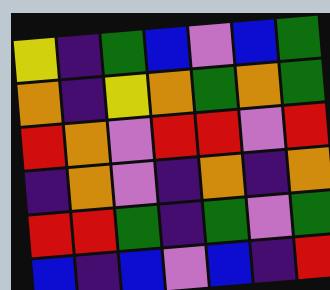[["yellow", "indigo", "green", "blue", "violet", "blue", "green"], ["orange", "indigo", "yellow", "orange", "green", "orange", "green"], ["red", "orange", "violet", "red", "red", "violet", "red"], ["indigo", "orange", "violet", "indigo", "orange", "indigo", "orange"], ["red", "red", "green", "indigo", "green", "violet", "green"], ["blue", "indigo", "blue", "violet", "blue", "indigo", "red"]]